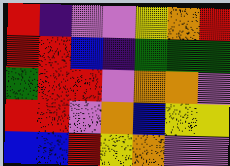[["red", "indigo", "violet", "violet", "yellow", "orange", "red"], ["red", "red", "blue", "indigo", "green", "green", "green"], ["green", "red", "red", "violet", "orange", "orange", "violet"], ["red", "red", "violet", "orange", "blue", "yellow", "yellow"], ["blue", "blue", "red", "yellow", "orange", "violet", "violet"]]